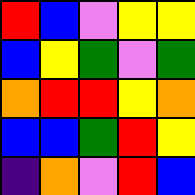[["red", "blue", "violet", "yellow", "yellow"], ["blue", "yellow", "green", "violet", "green"], ["orange", "red", "red", "yellow", "orange"], ["blue", "blue", "green", "red", "yellow"], ["indigo", "orange", "violet", "red", "blue"]]